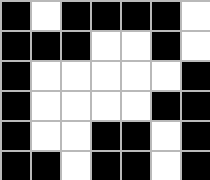[["black", "white", "black", "black", "black", "black", "white"], ["black", "black", "black", "white", "white", "black", "white"], ["black", "white", "white", "white", "white", "white", "black"], ["black", "white", "white", "white", "white", "black", "black"], ["black", "white", "white", "black", "black", "white", "black"], ["black", "black", "white", "black", "black", "white", "black"]]